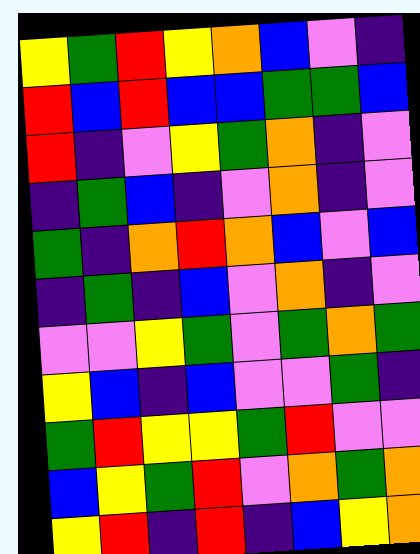[["yellow", "green", "red", "yellow", "orange", "blue", "violet", "indigo"], ["red", "blue", "red", "blue", "blue", "green", "green", "blue"], ["red", "indigo", "violet", "yellow", "green", "orange", "indigo", "violet"], ["indigo", "green", "blue", "indigo", "violet", "orange", "indigo", "violet"], ["green", "indigo", "orange", "red", "orange", "blue", "violet", "blue"], ["indigo", "green", "indigo", "blue", "violet", "orange", "indigo", "violet"], ["violet", "violet", "yellow", "green", "violet", "green", "orange", "green"], ["yellow", "blue", "indigo", "blue", "violet", "violet", "green", "indigo"], ["green", "red", "yellow", "yellow", "green", "red", "violet", "violet"], ["blue", "yellow", "green", "red", "violet", "orange", "green", "orange"], ["yellow", "red", "indigo", "red", "indigo", "blue", "yellow", "orange"]]